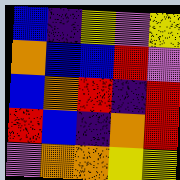[["blue", "indigo", "yellow", "violet", "yellow"], ["orange", "blue", "blue", "red", "violet"], ["blue", "orange", "red", "indigo", "red"], ["red", "blue", "indigo", "orange", "red"], ["violet", "orange", "orange", "yellow", "yellow"]]